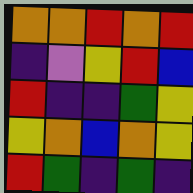[["orange", "orange", "red", "orange", "red"], ["indigo", "violet", "yellow", "red", "blue"], ["red", "indigo", "indigo", "green", "yellow"], ["yellow", "orange", "blue", "orange", "yellow"], ["red", "green", "indigo", "green", "indigo"]]